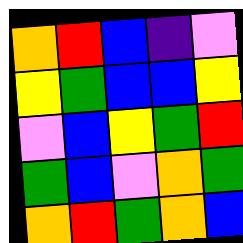[["orange", "red", "blue", "indigo", "violet"], ["yellow", "green", "blue", "blue", "yellow"], ["violet", "blue", "yellow", "green", "red"], ["green", "blue", "violet", "orange", "green"], ["orange", "red", "green", "orange", "blue"]]